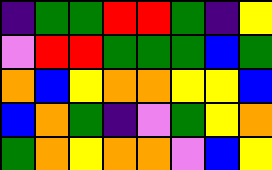[["indigo", "green", "green", "red", "red", "green", "indigo", "yellow"], ["violet", "red", "red", "green", "green", "green", "blue", "green"], ["orange", "blue", "yellow", "orange", "orange", "yellow", "yellow", "blue"], ["blue", "orange", "green", "indigo", "violet", "green", "yellow", "orange"], ["green", "orange", "yellow", "orange", "orange", "violet", "blue", "yellow"]]